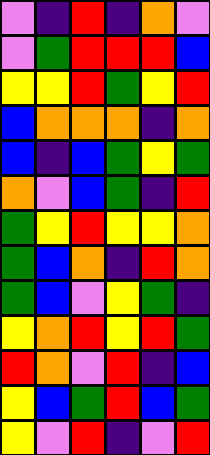[["violet", "indigo", "red", "indigo", "orange", "violet"], ["violet", "green", "red", "red", "red", "blue"], ["yellow", "yellow", "red", "green", "yellow", "red"], ["blue", "orange", "orange", "orange", "indigo", "orange"], ["blue", "indigo", "blue", "green", "yellow", "green"], ["orange", "violet", "blue", "green", "indigo", "red"], ["green", "yellow", "red", "yellow", "yellow", "orange"], ["green", "blue", "orange", "indigo", "red", "orange"], ["green", "blue", "violet", "yellow", "green", "indigo"], ["yellow", "orange", "red", "yellow", "red", "green"], ["red", "orange", "violet", "red", "indigo", "blue"], ["yellow", "blue", "green", "red", "blue", "green"], ["yellow", "violet", "red", "indigo", "violet", "red"]]